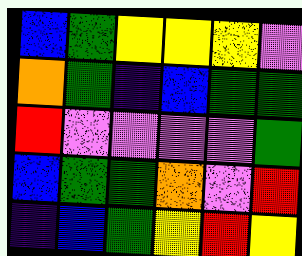[["blue", "green", "yellow", "yellow", "yellow", "violet"], ["orange", "green", "indigo", "blue", "green", "green"], ["red", "violet", "violet", "violet", "violet", "green"], ["blue", "green", "green", "orange", "violet", "red"], ["indigo", "blue", "green", "yellow", "red", "yellow"]]